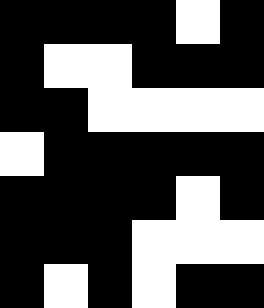[["black", "black", "black", "black", "white", "black"], ["black", "white", "white", "black", "black", "black"], ["black", "black", "white", "white", "white", "white"], ["white", "black", "black", "black", "black", "black"], ["black", "black", "black", "black", "white", "black"], ["black", "black", "black", "white", "white", "white"], ["black", "white", "black", "white", "black", "black"]]